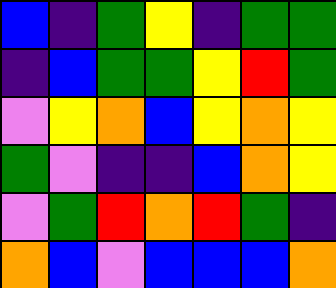[["blue", "indigo", "green", "yellow", "indigo", "green", "green"], ["indigo", "blue", "green", "green", "yellow", "red", "green"], ["violet", "yellow", "orange", "blue", "yellow", "orange", "yellow"], ["green", "violet", "indigo", "indigo", "blue", "orange", "yellow"], ["violet", "green", "red", "orange", "red", "green", "indigo"], ["orange", "blue", "violet", "blue", "blue", "blue", "orange"]]